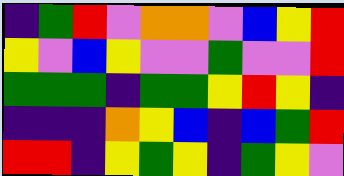[["indigo", "green", "red", "violet", "orange", "orange", "violet", "blue", "yellow", "red"], ["yellow", "violet", "blue", "yellow", "violet", "violet", "green", "violet", "violet", "red"], ["green", "green", "green", "indigo", "green", "green", "yellow", "red", "yellow", "indigo"], ["indigo", "indigo", "indigo", "orange", "yellow", "blue", "indigo", "blue", "green", "red"], ["red", "red", "indigo", "yellow", "green", "yellow", "indigo", "green", "yellow", "violet"]]